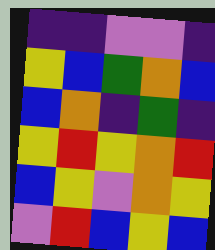[["indigo", "indigo", "violet", "violet", "indigo"], ["yellow", "blue", "green", "orange", "blue"], ["blue", "orange", "indigo", "green", "indigo"], ["yellow", "red", "yellow", "orange", "red"], ["blue", "yellow", "violet", "orange", "yellow"], ["violet", "red", "blue", "yellow", "blue"]]